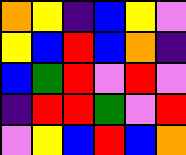[["orange", "yellow", "indigo", "blue", "yellow", "violet"], ["yellow", "blue", "red", "blue", "orange", "indigo"], ["blue", "green", "red", "violet", "red", "violet"], ["indigo", "red", "red", "green", "violet", "red"], ["violet", "yellow", "blue", "red", "blue", "orange"]]